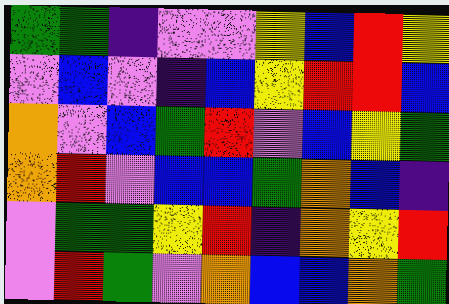[["green", "green", "indigo", "violet", "violet", "yellow", "blue", "red", "yellow"], ["violet", "blue", "violet", "indigo", "blue", "yellow", "red", "red", "blue"], ["orange", "violet", "blue", "green", "red", "violet", "blue", "yellow", "green"], ["orange", "red", "violet", "blue", "blue", "green", "orange", "blue", "indigo"], ["violet", "green", "green", "yellow", "red", "indigo", "orange", "yellow", "red"], ["violet", "red", "green", "violet", "orange", "blue", "blue", "orange", "green"]]